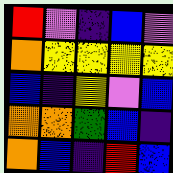[["red", "violet", "indigo", "blue", "violet"], ["orange", "yellow", "yellow", "yellow", "yellow"], ["blue", "indigo", "yellow", "violet", "blue"], ["orange", "orange", "green", "blue", "indigo"], ["orange", "blue", "indigo", "red", "blue"]]